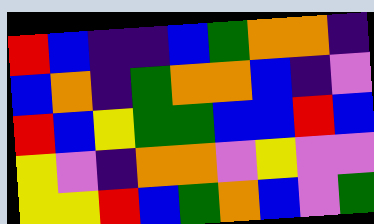[["red", "blue", "indigo", "indigo", "blue", "green", "orange", "orange", "indigo"], ["blue", "orange", "indigo", "green", "orange", "orange", "blue", "indigo", "violet"], ["red", "blue", "yellow", "green", "green", "blue", "blue", "red", "blue"], ["yellow", "violet", "indigo", "orange", "orange", "violet", "yellow", "violet", "violet"], ["yellow", "yellow", "red", "blue", "green", "orange", "blue", "violet", "green"]]